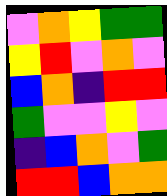[["violet", "orange", "yellow", "green", "green"], ["yellow", "red", "violet", "orange", "violet"], ["blue", "orange", "indigo", "red", "red"], ["green", "violet", "violet", "yellow", "violet"], ["indigo", "blue", "orange", "violet", "green"], ["red", "red", "blue", "orange", "orange"]]